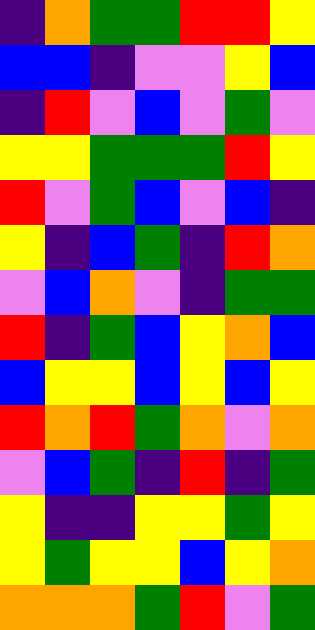[["indigo", "orange", "green", "green", "red", "red", "yellow"], ["blue", "blue", "indigo", "violet", "violet", "yellow", "blue"], ["indigo", "red", "violet", "blue", "violet", "green", "violet"], ["yellow", "yellow", "green", "green", "green", "red", "yellow"], ["red", "violet", "green", "blue", "violet", "blue", "indigo"], ["yellow", "indigo", "blue", "green", "indigo", "red", "orange"], ["violet", "blue", "orange", "violet", "indigo", "green", "green"], ["red", "indigo", "green", "blue", "yellow", "orange", "blue"], ["blue", "yellow", "yellow", "blue", "yellow", "blue", "yellow"], ["red", "orange", "red", "green", "orange", "violet", "orange"], ["violet", "blue", "green", "indigo", "red", "indigo", "green"], ["yellow", "indigo", "indigo", "yellow", "yellow", "green", "yellow"], ["yellow", "green", "yellow", "yellow", "blue", "yellow", "orange"], ["orange", "orange", "orange", "green", "red", "violet", "green"]]